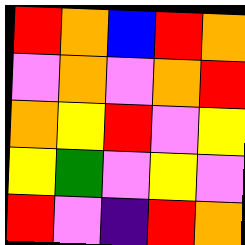[["red", "orange", "blue", "red", "orange"], ["violet", "orange", "violet", "orange", "red"], ["orange", "yellow", "red", "violet", "yellow"], ["yellow", "green", "violet", "yellow", "violet"], ["red", "violet", "indigo", "red", "orange"]]